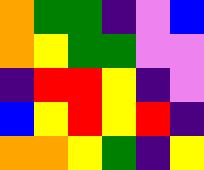[["orange", "green", "green", "indigo", "violet", "blue"], ["orange", "yellow", "green", "green", "violet", "violet"], ["indigo", "red", "red", "yellow", "indigo", "violet"], ["blue", "yellow", "red", "yellow", "red", "indigo"], ["orange", "orange", "yellow", "green", "indigo", "yellow"]]